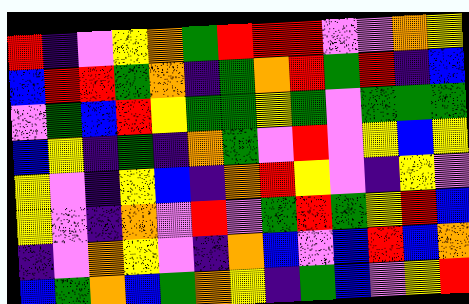[["red", "indigo", "violet", "yellow", "orange", "green", "red", "red", "red", "violet", "violet", "orange", "yellow"], ["blue", "red", "red", "green", "orange", "indigo", "green", "orange", "red", "green", "red", "indigo", "blue"], ["violet", "green", "blue", "red", "yellow", "green", "green", "yellow", "green", "violet", "green", "green", "green"], ["blue", "yellow", "indigo", "green", "indigo", "orange", "green", "violet", "red", "violet", "yellow", "blue", "yellow"], ["yellow", "violet", "indigo", "yellow", "blue", "indigo", "orange", "red", "yellow", "violet", "indigo", "yellow", "violet"], ["yellow", "violet", "indigo", "orange", "violet", "red", "violet", "green", "red", "green", "yellow", "red", "blue"], ["indigo", "violet", "orange", "yellow", "violet", "indigo", "orange", "blue", "violet", "blue", "red", "blue", "orange"], ["blue", "green", "orange", "blue", "green", "orange", "yellow", "indigo", "green", "blue", "violet", "yellow", "red"]]